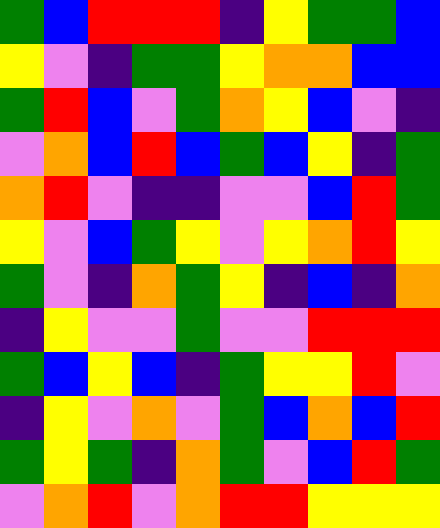[["green", "blue", "red", "red", "red", "indigo", "yellow", "green", "green", "blue"], ["yellow", "violet", "indigo", "green", "green", "yellow", "orange", "orange", "blue", "blue"], ["green", "red", "blue", "violet", "green", "orange", "yellow", "blue", "violet", "indigo"], ["violet", "orange", "blue", "red", "blue", "green", "blue", "yellow", "indigo", "green"], ["orange", "red", "violet", "indigo", "indigo", "violet", "violet", "blue", "red", "green"], ["yellow", "violet", "blue", "green", "yellow", "violet", "yellow", "orange", "red", "yellow"], ["green", "violet", "indigo", "orange", "green", "yellow", "indigo", "blue", "indigo", "orange"], ["indigo", "yellow", "violet", "violet", "green", "violet", "violet", "red", "red", "red"], ["green", "blue", "yellow", "blue", "indigo", "green", "yellow", "yellow", "red", "violet"], ["indigo", "yellow", "violet", "orange", "violet", "green", "blue", "orange", "blue", "red"], ["green", "yellow", "green", "indigo", "orange", "green", "violet", "blue", "red", "green"], ["violet", "orange", "red", "violet", "orange", "red", "red", "yellow", "yellow", "yellow"]]